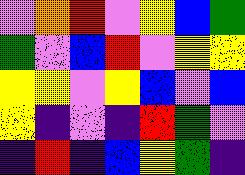[["violet", "orange", "red", "violet", "yellow", "blue", "green"], ["green", "violet", "blue", "red", "violet", "yellow", "yellow"], ["yellow", "yellow", "violet", "yellow", "blue", "violet", "blue"], ["yellow", "indigo", "violet", "indigo", "red", "green", "violet"], ["indigo", "red", "indigo", "blue", "yellow", "green", "indigo"]]